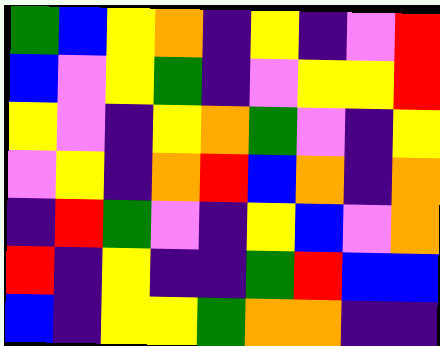[["green", "blue", "yellow", "orange", "indigo", "yellow", "indigo", "violet", "red"], ["blue", "violet", "yellow", "green", "indigo", "violet", "yellow", "yellow", "red"], ["yellow", "violet", "indigo", "yellow", "orange", "green", "violet", "indigo", "yellow"], ["violet", "yellow", "indigo", "orange", "red", "blue", "orange", "indigo", "orange"], ["indigo", "red", "green", "violet", "indigo", "yellow", "blue", "violet", "orange"], ["red", "indigo", "yellow", "indigo", "indigo", "green", "red", "blue", "blue"], ["blue", "indigo", "yellow", "yellow", "green", "orange", "orange", "indigo", "indigo"]]